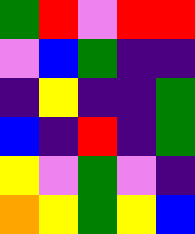[["green", "red", "violet", "red", "red"], ["violet", "blue", "green", "indigo", "indigo"], ["indigo", "yellow", "indigo", "indigo", "green"], ["blue", "indigo", "red", "indigo", "green"], ["yellow", "violet", "green", "violet", "indigo"], ["orange", "yellow", "green", "yellow", "blue"]]